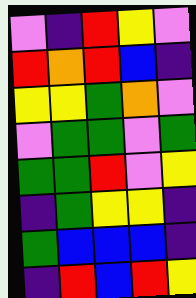[["violet", "indigo", "red", "yellow", "violet"], ["red", "orange", "red", "blue", "indigo"], ["yellow", "yellow", "green", "orange", "violet"], ["violet", "green", "green", "violet", "green"], ["green", "green", "red", "violet", "yellow"], ["indigo", "green", "yellow", "yellow", "indigo"], ["green", "blue", "blue", "blue", "indigo"], ["indigo", "red", "blue", "red", "yellow"]]